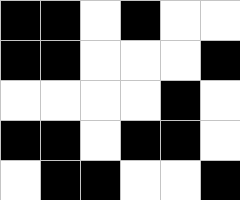[["black", "black", "white", "black", "white", "white"], ["black", "black", "white", "white", "white", "black"], ["white", "white", "white", "white", "black", "white"], ["black", "black", "white", "black", "black", "white"], ["white", "black", "black", "white", "white", "black"]]